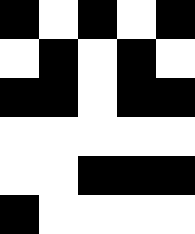[["black", "white", "black", "white", "black"], ["white", "black", "white", "black", "white"], ["black", "black", "white", "black", "black"], ["white", "white", "white", "white", "white"], ["white", "white", "black", "black", "black"], ["black", "white", "white", "white", "white"]]